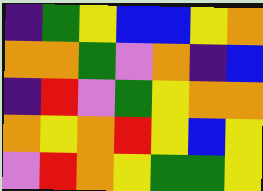[["indigo", "green", "yellow", "blue", "blue", "yellow", "orange"], ["orange", "orange", "green", "violet", "orange", "indigo", "blue"], ["indigo", "red", "violet", "green", "yellow", "orange", "orange"], ["orange", "yellow", "orange", "red", "yellow", "blue", "yellow"], ["violet", "red", "orange", "yellow", "green", "green", "yellow"]]